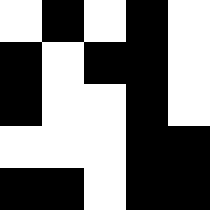[["white", "black", "white", "black", "white"], ["black", "white", "black", "black", "white"], ["black", "white", "white", "black", "white"], ["white", "white", "white", "black", "black"], ["black", "black", "white", "black", "black"]]